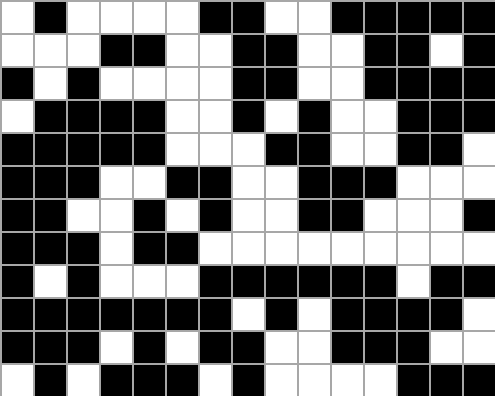[["white", "black", "white", "white", "white", "white", "black", "black", "white", "white", "black", "black", "black", "black", "black"], ["white", "white", "white", "black", "black", "white", "white", "black", "black", "white", "white", "black", "black", "white", "black"], ["black", "white", "black", "white", "white", "white", "white", "black", "black", "white", "white", "black", "black", "black", "black"], ["white", "black", "black", "black", "black", "white", "white", "black", "white", "black", "white", "white", "black", "black", "black"], ["black", "black", "black", "black", "black", "white", "white", "white", "black", "black", "white", "white", "black", "black", "white"], ["black", "black", "black", "white", "white", "black", "black", "white", "white", "black", "black", "black", "white", "white", "white"], ["black", "black", "white", "white", "black", "white", "black", "white", "white", "black", "black", "white", "white", "white", "black"], ["black", "black", "black", "white", "black", "black", "white", "white", "white", "white", "white", "white", "white", "white", "white"], ["black", "white", "black", "white", "white", "white", "black", "black", "black", "black", "black", "black", "white", "black", "black"], ["black", "black", "black", "black", "black", "black", "black", "white", "black", "white", "black", "black", "black", "black", "white"], ["black", "black", "black", "white", "black", "white", "black", "black", "white", "white", "black", "black", "black", "white", "white"], ["white", "black", "white", "black", "black", "black", "white", "black", "white", "white", "white", "white", "black", "black", "black"]]